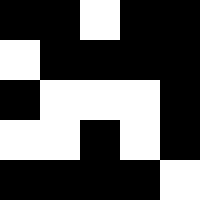[["black", "black", "white", "black", "black"], ["white", "black", "black", "black", "black"], ["black", "white", "white", "white", "black"], ["white", "white", "black", "white", "black"], ["black", "black", "black", "black", "white"]]